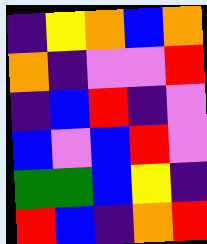[["indigo", "yellow", "orange", "blue", "orange"], ["orange", "indigo", "violet", "violet", "red"], ["indigo", "blue", "red", "indigo", "violet"], ["blue", "violet", "blue", "red", "violet"], ["green", "green", "blue", "yellow", "indigo"], ["red", "blue", "indigo", "orange", "red"]]